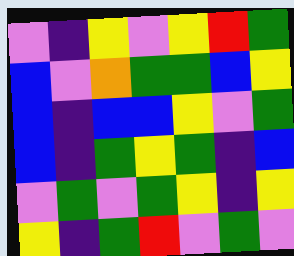[["violet", "indigo", "yellow", "violet", "yellow", "red", "green"], ["blue", "violet", "orange", "green", "green", "blue", "yellow"], ["blue", "indigo", "blue", "blue", "yellow", "violet", "green"], ["blue", "indigo", "green", "yellow", "green", "indigo", "blue"], ["violet", "green", "violet", "green", "yellow", "indigo", "yellow"], ["yellow", "indigo", "green", "red", "violet", "green", "violet"]]